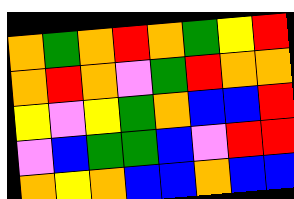[["orange", "green", "orange", "red", "orange", "green", "yellow", "red"], ["orange", "red", "orange", "violet", "green", "red", "orange", "orange"], ["yellow", "violet", "yellow", "green", "orange", "blue", "blue", "red"], ["violet", "blue", "green", "green", "blue", "violet", "red", "red"], ["orange", "yellow", "orange", "blue", "blue", "orange", "blue", "blue"]]